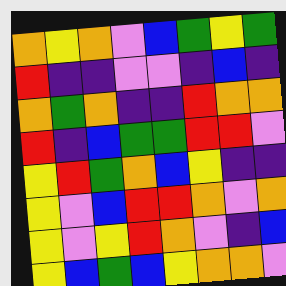[["orange", "yellow", "orange", "violet", "blue", "green", "yellow", "green"], ["red", "indigo", "indigo", "violet", "violet", "indigo", "blue", "indigo"], ["orange", "green", "orange", "indigo", "indigo", "red", "orange", "orange"], ["red", "indigo", "blue", "green", "green", "red", "red", "violet"], ["yellow", "red", "green", "orange", "blue", "yellow", "indigo", "indigo"], ["yellow", "violet", "blue", "red", "red", "orange", "violet", "orange"], ["yellow", "violet", "yellow", "red", "orange", "violet", "indigo", "blue"], ["yellow", "blue", "green", "blue", "yellow", "orange", "orange", "violet"]]